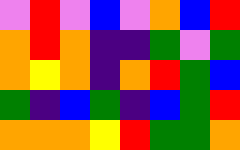[["violet", "red", "violet", "blue", "violet", "orange", "blue", "red"], ["orange", "red", "orange", "indigo", "indigo", "green", "violet", "green"], ["orange", "yellow", "orange", "indigo", "orange", "red", "green", "blue"], ["green", "indigo", "blue", "green", "indigo", "blue", "green", "red"], ["orange", "orange", "orange", "yellow", "red", "green", "green", "orange"]]